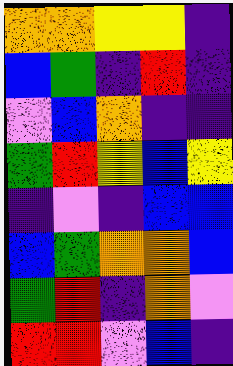[["orange", "orange", "yellow", "yellow", "indigo"], ["blue", "green", "indigo", "red", "indigo"], ["violet", "blue", "orange", "indigo", "indigo"], ["green", "red", "yellow", "blue", "yellow"], ["indigo", "violet", "indigo", "blue", "blue"], ["blue", "green", "orange", "orange", "blue"], ["green", "red", "indigo", "orange", "violet"], ["red", "red", "violet", "blue", "indigo"]]